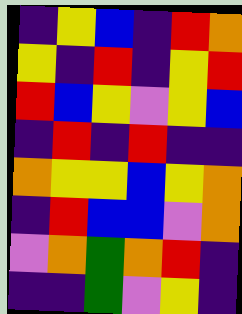[["indigo", "yellow", "blue", "indigo", "red", "orange"], ["yellow", "indigo", "red", "indigo", "yellow", "red"], ["red", "blue", "yellow", "violet", "yellow", "blue"], ["indigo", "red", "indigo", "red", "indigo", "indigo"], ["orange", "yellow", "yellow", "blue", "yellow", "orange"], ["indigo", "red", "blue", "blue", "violet", "orange"], ["violet", "orange", "green", "orange", "red", "indigo"], ["indigo", "indigo", "green", "violet", "yellow", "indigo"]]